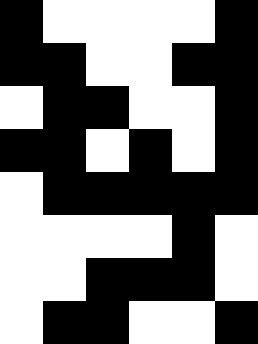[["black", "white", "white", "white", "white", "black"], ["black", "black", "white", "white", "black", "black"], ["white", "black", "black", "white", "white", "black"], ["black", "black", "white", "black", "white", "black"], ["white", "black", "black", "black", "black", "black"], ["white", "white", "white", "white", "black", "white"], ["white", "white", "black", "black", "black", "white"], ["white", "black", "black", "white", "white", "black"]]